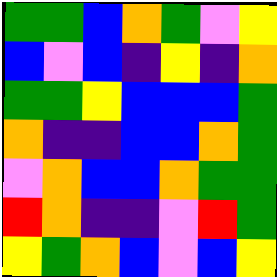[["green", "green", "blue", "orange", "green", "violet", "yellow"], ["blue", "violet", "blue", "indigo", "yellow", "indigo", "orange"], ["green", "green", "yellow", "blue", "blue", "blue", "green"], ["orange", "indigo", "indigo", "blue", "blue", "orange", "green"], ["violet", "orange", "blue", "blue", "orange", "green", "green"], ["red", "orange", "indigo", "indigo", "violet", "red", "green"], ["yellow", "green", "orange", "blue", "violet", "blue", "yellow"]]